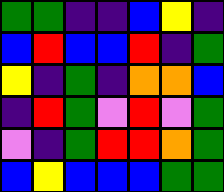[["green", "green", "indigo", "indigo", "blue", "yellow", "indigo"], ["blue", "red", "blue", "blue", "red", "indigo", "green"], ["yellow", "indigo", "green", "indigo", "orange", "orange", "blue"], ["indigo", "red", "green", "violet", "red", "violet", "green"], ["violet", "indigo", "green", "red", "red", "orange", "green"], ["blue", "yellow", "blue", "blue", "blue", "green", "green"]]